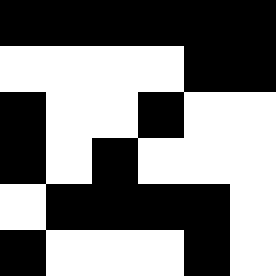[["black", "black", "black", "black", "black", "black"], ["white", "white", "white", "white", "black", "black"], ["black", "white", "white", "black", "white", "white"], ["black", "white", "black", "white", "white", "white"], ["white", "black", "black", "black", "black", "white"], ["black", "white", "white", "white", "black", "white"]]